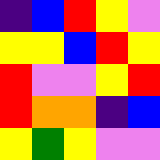[["indigo", "blue", "red", "yellow", "violet"], ["yellow", "yellow", "blue", "red", "yellow"], ["red", "violet", "violet", "yellow", "red"], ["red", "orange", "orange", "indigo", "blue"], ["yellow", "green", "yellow", "violet", "violet"]]